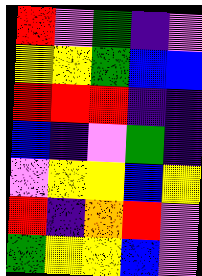[["red", "violet", "green", "indigo", "violet"], ["yellow", "yellow", "green", "blue", "blue"], ["red", "red", "red", "indigo", "indigo"], ["blue", "indigo", "violet", "green", "indigo"], ["violet", "yellow", "yellow", "blue", "yellow"], ["red", "indigo", "orange", "red", "violet"], ["green", "yellow", "yellow", "blue", "violet"]]